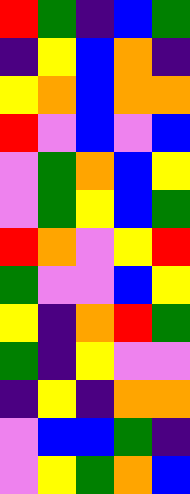[["red", "green", "indigo", "blue", "green"], ["indigo", "yellow", "blue", "orange", "indigo"], ["yellow", "orange", "blue", "orange", "orange"], ["red", "violet", "blue", "violet", "blue"], ["violet", "green", "orange", "blue", "yellow"], ["violet", "green", "yellow", "blue", "green"], ["red", "orange", "violet", "yellow", "red"], ["green", "violet", "violet", "blue", "yellow"], ["yellow", "indigo", "orange", "red", "green"], ["green", "indigo", "yellow", "violet", "violet"], ["indigo", "yellow", "indigo", "orange", "orange"], ["violet", "blue", "blue", "green", "indigo"], ["violet", "yellow", "green", "orange", "blue"]]